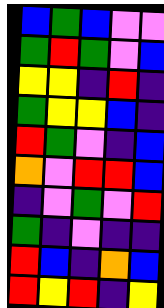[["blue", "green", "blue", "violet", "violet"], ["green", "red", "green", "violet", "blue"], ["yellow", "yellow", "indigo", "red", "indigo"], ["green", "yellow", "yellow", "blue", "indigo"], ["red", "green", "violet", "indigo", "blue"], ["orange", "violet", "red", "red", "blue"], ["indigo", "violet", "green", "violet", "red"], ["green", "indigo", "violet", "indigo", "indigo"], ["red", "blue", "indigo", "orange", "blue"], ["red", "yellow", "red", "indigo", "yellow"]]